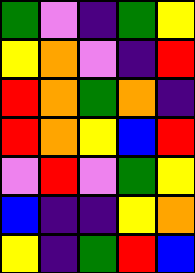[["green", "violet", "indigo", "green", "yellow"], ["yellow", "orange", "violet", "indigo", "red"], ["red", "orange", "green", "orange", "indigo"], ["red", "orange", "yellow", "blue", "red"], ["violet", "red", "violet", "green", "yellow"], ["blue", "indigo", "indigo", "yellow", "orange"], ["yellow", "indigo", "green", "red", "blue"]]